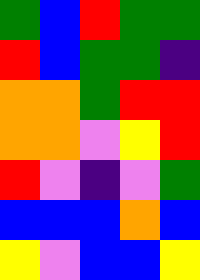[["green", "blue", "red", "green", "green"], ["red", "blue", "green", "green", "indigo"], ["orange", "orange", "green", "red", "red"], ["orange", "orange", "violet", "yellow", "red"], ["red", "violet", "indigo", "violet", "green"], ["blue", "blue", "blue", "orange", "blue"], ["yellow", "violet", "blue", "blue", "yellow"]]